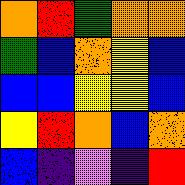[["orange", "red", "green", "orange", "orange"], ["green", "blue", "orange", "yellow", "blue"], ["blue", "blue", "yellow", "yellow", "blue"], ["yellow", "red", "orange", "blue", "orange"], ["blue", "indigo", "violet", "indigo", "red"]]